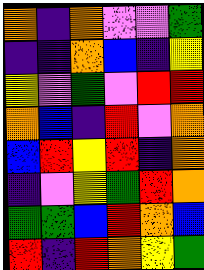[["orange", "indigo", "orange", "violet", "violet", "green"], ["indigo", "indigo", "orange", "blue", "indigo", "yellow"], ["yellow", "violet", "green", "violet", "red", "red"], ["orange", "blue", "indigo", "red", "violet", "orange"], ["blue", "red", "yellow", "red", "indigo", "orange"], ["indigo", "violet", "yellow", "green", "red", "orange"], ["green", "green", "blue", "red", "orange", "blue"], ["red", "indigo", "red", "orange", "yellow", "green"]]